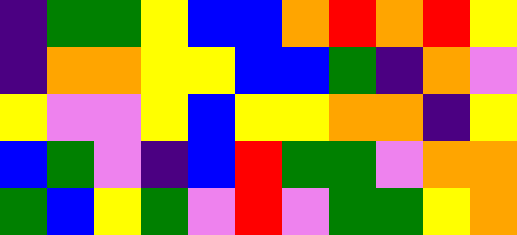[["indigo", "green", "green", "yellow", "blue", "blue", "orange", "red", "orange", "red", "yellow"], ["indigo", "orange", "orange", "yellow", "yellow", "blue", "blue", "green", "indigo", "orange", "violet"], ["yellow", "violet", "violet", "yellow", "blue", "yellow", "yellow", "orange", "orange", "indigo", "yellow"], ["blue", "green", "violet", "indigo", "blue", "red", "green", "green", "violet", "orange", "orange"], ["green", "blue", "yellow", "green", "violet", "red", "violet", "green", "green", "yellow", "orange"]]